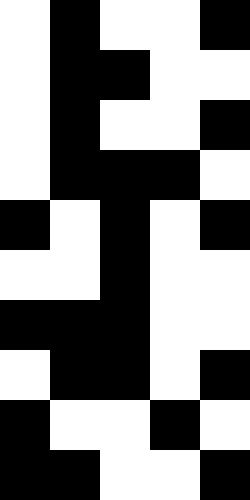[["white", "black", "white", "white", "black"], ["white", "black", "black", "white", "white"], ["white", "black", "white", "white", "black"], ["white", "black", "black", "black", "white"], ["black", "white", "black", "white", "black"], ["white", "white", "black", "white", "white"], ["black", "black", "black", "white", "white"], ["white", "black", "black", "white", "black"], ["black", "white", "white", "black", "white"], ["black", "black", "white", "white", "black"]]